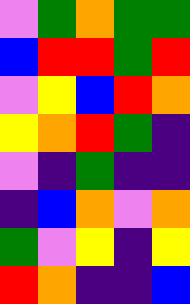[["violet", "green", "orange", "green", "green"], ["blue", "red", "red", "green", "red"], ["violet", "yellow", "blue", "red", "orange"], ["yellow", "orange", "red", "green", "indigo"], ["violet", "indigo", "green", "indigo", "indigo"], ["indigo", "blue", "orange", "violet", "orange"], ["green", "violet", "yellow", "indigo", "yellow"], ["red", "orange", "indigo", "indigo", "blue"]]